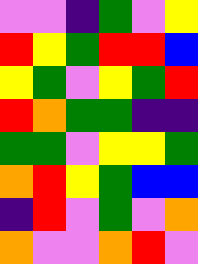[["violet", "violet", "indigo", "green", "violet", "yellow"], ["red", "yellow", "green", "red", "red", "blue"], ["yellow", "green", "violet", "yellow", "green", "red"], ["red", "orange", "green", "green", "indigo", "indigo"], ["green", "green", "violet", "yellow", "yellow", "green"], ["orange", "red", "yellow", "green", "blue", "blue"], ["indigo", "red", "violet", "green", "violet", "orange"], ["orange", "violet", "violet", "orange", "red", "violet"]]